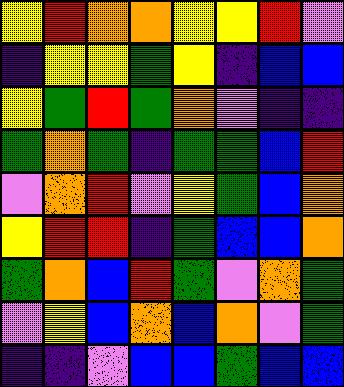[["yellow", "red", "orange", "orange", "yellow", "yellow", "red", "violet"], ["indigo", "yellow", "yellow", "green", "yellow", "indigo", "blue", "blue"], ["yellow", "green", "red", "green", "orange", "violet", "indigo", "indigo"], ["green", "orange", "green", "indigo", "green", "green", "blue", "red"], ["violet", "orange", "red", "violet", "yellow", "green", "blue", "orange"], ["yellow", "red", "red", "indigo", "green", "blue", "blue", "orange"], ["green", "orange", "blue", "red", "green", "violet", "orange", "green"], ["violet", "yellow", "blue", "orange", "blue", "orange", "violet", "green"], ["indigo", "indigo", "violet", "blue", "blue", "green", "blue", "blue"]]